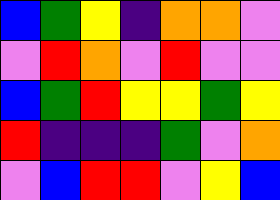[["blue", "green", "yellow", "indigo", "orange", "orange", "violet"], ["violet", "red", "orange", "violet", "red", "violet", "violet"], ["blue", "green", "red", "yellow", "yellow", "green", "yellow"], ["red", "indigo", "indigo", "indigo", "green", "violet", "orange"], ["violet", "blue", "red", "red", "violet", "yellow", "blue"]]